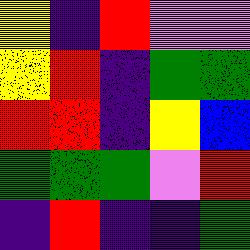[["yellow", "indigo", "red", "violet", "violet"], ["yellow", "red", "indigo", "green", "green"], ["red", "red", "indigo", "yellow", "blue"], ["green", "green", "green", "violet", "red"], ["indigo", "red", "indigo", "indigo", "green"]]